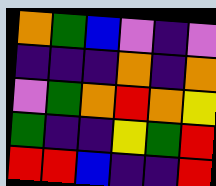[["orange", "green", "blue", "violet", "indigo", "violet"], ["indigo", "indigo", "indigo", "orange", "indigo", "orange"], ["violet", "green", "orange", "red", "orange", "yellow"], ["green", "indigo", "indigo", "yellow", "green", "red"], ["red", "red", "blue", "indigo", "indigo", "red"]]